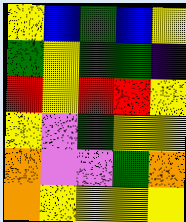[["yellow", "blue", "green", "blue", "yellow"], ["green", "yellow", "green", "green", "indigo"], ["red", "yellow", "red", "red", "yellow"], ["yellow", "violet", "green", "yellow", "yellow"], ["orange", "violet", "violet", "green", "orange"], ["orange", "yellow", "yellow", "yellow", "yellow"]]